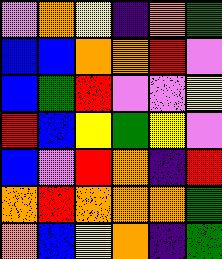[["violet", "orange", "yellow", "indigo", "orange", "green"], ["blue", "blue", "orange", "orange", "red", "violet"], ["blue", "green", "red", "violet", "violet", "yellow"], ["red", "blue", "yellow", "green", "yellow", "violet"], ["blue", "violet", "red", "orange", "indigo", "red"], ["orange", "red", "orange", "orange", "orange", "green"], ["orange", "blue", "yellow", "orange", "indigo", "green"]]